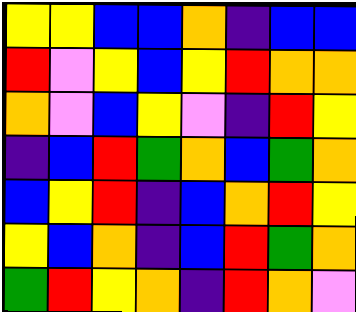[["yellow", "yellow", "blue", "blue", "orange", "indigo", "blue", "blue"], ["red", "violet", "yellow", "blue", "yellow", "red", "orange", "orange"], ["orange", "violet", "blue", "yellow", "violet", "indigo", "red", "yellow"], ["indigo", "blue", "red", "green", "orange", "blue", "green", "orange"], ["blue", "yellow", "red", "indigo", "blue", "orange", "red", "yellow"], ["yellow", "blue", "orange", "indigo", "blue", "red", "green", "orange"], ["green", "red", "yellow", "orange", "indigo", "red", "orange", "violet"]]